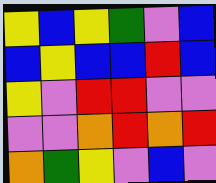[["yellow", "blue", "yellow", "green", "violet", "blue"], ["blue", "yellow", "blue", "blue", "red", "blue"], ["yellow", "violet", "red", "red", "violet", "violet"], ["violet", "violet", "orange", "red", "orange", "red"], ["orange", "green", "yellow", "violet", "blue", "violet"]]